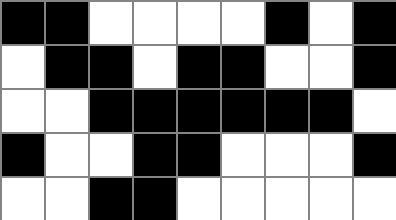[["black", "black", "white", "white", "white", "white", "black", "white", "black"], ["white", "black", "black", "white", "black", "black", "white", "white", "black"], ["white", "white", "black", "black", "black", "black", "black", "black", "white"], ["black", "white", "white", "black", "black", "white", "white", "white", "black"], ["white", "white", "black", "black", "white", "white", "white", "white", "white"]]